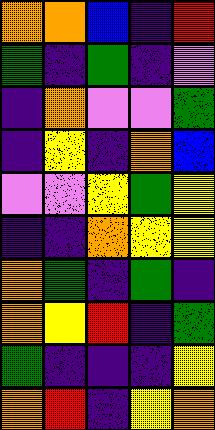[["orange", "orange", "blue", "indigo", "red"], ["green", "indigo", "green", "indigo", "violet"], ["indigo", "orange", "violet", "violet", "green"], ["indigo", "yellow", "indigo", "orange", "blue"], ["violet", "violet", "yellow", "green", "yellow"], ["indigo", "indigo", "orange", "yellow", "yellow"], ["orange", "green", "indigo", "green", "indigo"], ["orange", "yellow", "red", "indigo", "green"], ["green", "indigo", "indigo", "indigo", "yellow"], ["orange", "red", "indigo", "yellow", "orange"]]